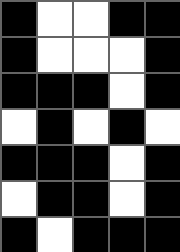[["black", "white", "white", "black", "black"], ["black", "white", "white", "white", "black"], ["black", "black", "black", "white", "black"], ["white", "black", "white", "black", "white"], ["black", "black", "black", "white", "black"], ["white", "black", "black", "white", "black"], ["black", "white", "black", "black", "black"]]